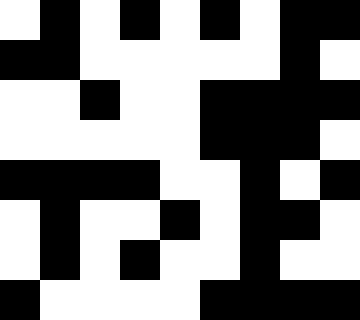[["white", "black", "white", "black", "white", "black", "white", "black", "black"], ["black", "black", "white", "white", "white", "white", "white", "black", "white"], ["white", "white", "black", "white", "white", "black", "black", "black", "black"], ["white", "white", "white", "white", "white", "black", "black", "black", "white"], ["black", "black", "black", "black", "white", "white", "black", "white", "black"], ["white", "black", "white", "white", "black", "white", "black", "black", "white"], ["white", "black", "white", "black", "white", "white", "black", "white", "white"], ["black", "white", "white", "white", "white", "black", "black", "black", "black"]]